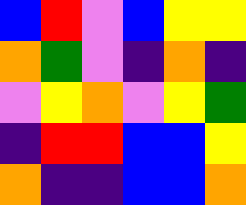[["blue", "red", "violet", "blue", "yellow", "yellow"], ["orange", "green", "violet", "indigo", "orange", "indigo"], ["violet", "yellow", "orange", "violet", "yellow", "green"], ["indigo", "red", "red", "blue", "blue", "yellow"], ["orange", "indigo", "indigo", "blue", "blue", "orange"]]